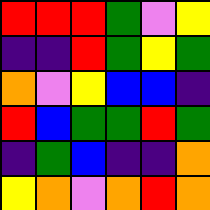[["red", "red", "red", "green", "violet", "yellow"], ["indigo", "indigo", "red", "green", "yellow", "green"], ["orange", "violet", "yellow", "blue", "blue", "indigo"], ["red", "blue", "green", "green", "red", "green"], ["indigo", "green", "blue", "indigo", "indigo", "orange"], ["yellow", "orange", "violet", "orange", "red", "orange"]]